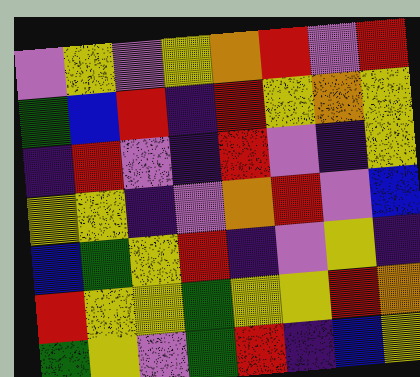[["violet", "yellow", "violet", "yellow", "orange", "red", "violet", "red"], ["green", "blue", "red", "indigo", "red", "yellow", "orange", "yellow"], ["indigo", "red", "violet", "indigo", "red", "violet", "indigo", "yellow"], ["yellow", "yellow", "indigo", "violet", "orange", "red", "violet", "blue"], ["blue", "green", "yellow", "red", "indigo", "violet", "yellow", "indigo"], ["red", "yellow", "yellow", "green", "yellow", "yellow", "red", "orange"], ["green", "yellow", "violet", "green", "red", "indigo", "blue", "yellow"]]